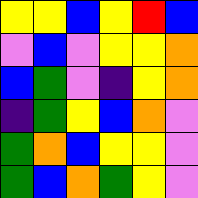[["yellow", "yellow", "blue", "yellow", "red", "blue"], ["violet", "blue", "violet", "yellow", "yellow", "orange"], ["blue", "green", "violet", "indigo", "yellow", "orange"], ["indigo", "green", "yellow", "blue", "orange", "violet"], ["green", "orange", "blue", "yellow", "yellow", "violet"], ["green", "blue", "orange", "green", "yellow", "violet"]]